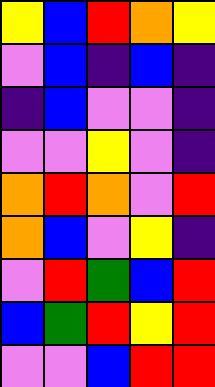[["yellow", "blue", "red", "orange", "yellow"], ["violet", "blue", "indigo", "blue", "indigo"], ["indigo", "blue", "violet", "violet", "indigo"], ["violet", "violet", "yellow", "violet", "indigo"], ["orange", "red", "orange", "violet", "red"], ["orange", "blue", "violet", "yellow", "indigo"], ["violet", "red", "green", "blue", "red"], ["blue", "green", "red", "yellow", "red"], ["violet", "violet", "blue", "red", "red"]]